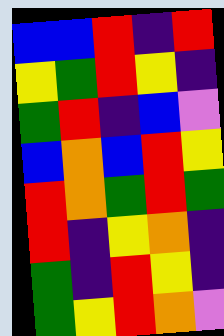[["blue", "blue", "red", "indigo", "red"], ["yellow", "green", "red", "yellow", "indigo"], ["green", "red", "indigo", "blue", "violet"], ["blue", "orange", "blue", "red", "yellow"], ["red", "orange", "green", "red", "green"], ["red", "indigo", "yellow", "orange", "indigo"], ["green", "indigo", "red", "yellow", "indigo"], ["green", "yellow", "red", "orange", "violet"]]